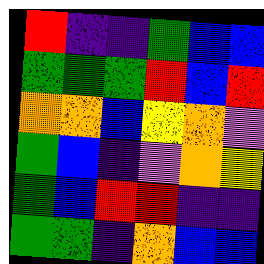[["red", "indigo", "indigo", "green", "blue", "blue"], ["green", "green", "green", "red", "blue", "red"], ["orange", "orange", "blue", "yellow", "orange", "violet"], ["green", "blue", "indigo", "violet", "orange", "yellow"], ["green", "blue", "red", "red", "indigo", "indigo"], ["green", "green", "indigo", "orange", "blue", "blue"]]